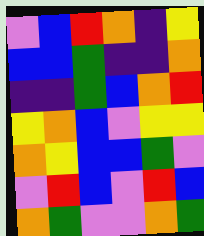[["violet", "blue", "red", "orange", "indigo", "yellow"], ["blue", "blue", "green", "indigo", "indigo", "orange"], ["indigo", "indigo", "green", "blue", "orange", "red"], ["yellow", "orange", "blue", "violet", "yellow", "yellow"], ["orange", "yellow", "blue", "blue", "green", "violet"], ["violet", "red", "blue", "violet", "red", "blue"], ["orange", "green", "violet", "violet", "orange", "green"]]